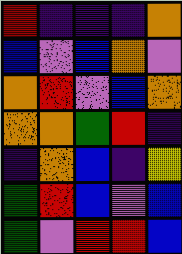[["red", "indigo", "indigo", "indigo", "orange"], ["blue", "violet", "blue", "orange", "violet"], ["orange", "red", "violet", "blue", "orange"], ["orange", "orange", "green", "red", "indigo"], ["indigo", "orange", "blue", "indigo", "yellow"], ["green", "red", "blue", "violet", "blue"], ["green", "violet", "red", "red", "blue"]]